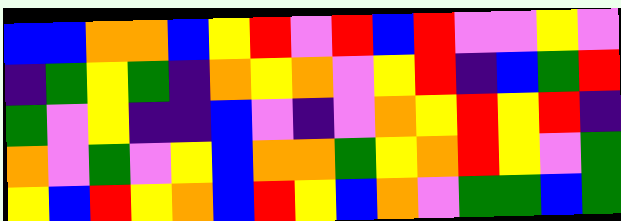[["blue", "blue", "orange", "orange", "blue", "yellow", "red", "violet", "red", "blue", "red", "violet", "violet", "yellow", "violet"], ["indigo", "green", "yellow", "green", "indigo", "orange", "yellow", "orange", "violet", "yellow", "red", "indigo", "blue", "green", "red"], ["green", "violet", "yellow", "indigo", "indigo", "blue", "violet", "indigo", "violet", "orange", "yellow", "red", "yellow", "red", "indigo"], ["orange", "violet", "green", "violet", "yellow", "blue", "orange", "orange", "green", "yellow", "orange", "red", "yellow", "violet", "green"], ["yellow", "blue", "red", "yellow", "orange", "blue", "red", "yellow", "blue", "orange", "violet", "green", "green", "blue", "green"]]